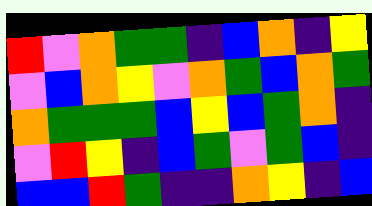[["red", "violet", "orange", "green", "green", "indigo", "blue", "orange", "indigo", "yellow"], ["violet", "blue", "orange", "yellow", "violet", "orange", "green", "blue", "orange", "green"], ["orange", "green", "green", "green", "blue", "yellow", "blue", "green", "orange", "indigo"], ["violet", "red", "yellow", "indigo", "blue", "green", "violet", "green", "blue", "indigo"], ["blue", "blue", "red", "green", "indigo", "indigo", "orange", "yellow", "indigo", "blue"]]